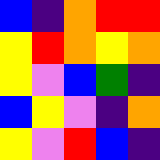[["blue", "indigo", "orange", "red", "red"], ["yellow", "red", "orange", "yellow", "orange"], ["yellow", "violet", "blue", "green", "indigo"], ["blue", "yellow", "violet", "indigo", "orange"], ["yellow", "violet", "red", "blue", "indigo"]]